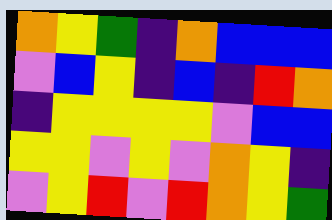[["orange", "yellow", "green", "indigo", "orange", "blue", "blue", "blue"], ["violet", "blue", "yellow", "indigo", "blue", "indigo", "red", "orange"], ["indigo", "yellow", "yellow", "yellow", "yellow", "violet", "blue", "blue"], ["yellow", "yellow", "violet", "yellow", "violet", "orange", "yellow", "indigo"], ["violet", "yellow", "red", "violet", "red", "orange", "yellow", "green"]]